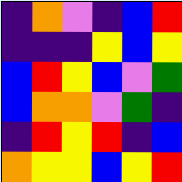[["indigo", "orange", "violet", "indigo", "blue", "red"], ["indigo", "indigo", "indigo", "yellow", "blue", "yellow"], ["blue", "red", "yellow", "blue", "violet", "green"], ["blue", "orange", "orange", "violet", "green", "indigo"], ["indigo", "red", "yellow", "red", "indigo", "blue"], ["orange", "yellow", "yellow", "blue", "yellow", "red"]]